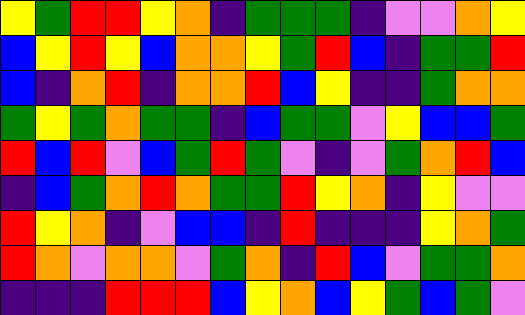[["yellow", "green", "red", "red", "yellow", "orange", "indigo", "green", "green", "green", "indigo", "violet", "violet", "orange", "yellow"], ["blue", "yellow", "red", "yellow", "blue", "orange", "orange", "yellow", "green", "red", "blue", "indigo", "green", "green", "red"], ["blue", "indigo", "orange", "red", "indigo", "orange", "orange", "red", "blue", "yellow", "indigo", "indigo", "green", "orange", "orange"], ["green", "yellow", "green", "orange", "green", "green", "indigo", "blue", "green", "green", "violet", "yellow", "blue", "blue", "green"], ["red", "blue", "red", "violet", "blue", "green", "red", "green", "violet", "indigo", "violet", "green", "orange", "red", "blue"], ["indigo", "blue", "green", "orange", "red", "orange", "green", "green", "red", "yellow", "orange", "indigo", "yellow", "violet", "violet"], ["red", "yellow", "orange", "indigo", "violet", "blue", "blue", "indigo", "red", "indigo", "indigo", "indigo", "yellow", "orange", "green"], ["red", "orange", "violet", "orange", "orange", "violet", "green", "orange", "indigo", "red", "blue", "violet", "green", "green", "orange"], ["indigo", "indigo", "indigo", "red", "red", "red", "blue", "yellow", "orange", "blue", "yellow", "green", "blue", "green", "violet"]]